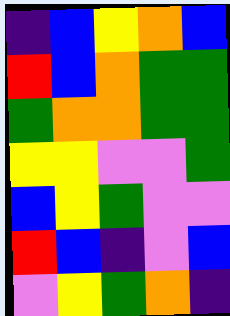[["indigo", "blue", "yellow", "orange", "blue"], ["red", "blue", "orange", "green", "green"], ["green", "orange", "orange", "green", "green"], ["yellow", "yellow", "violet", "violet", "green"], ["blue", "yellow", "green", "violet", "violet"], ["red", "blue", "indigo", "violet", "blue"], ["violet", "yellow", "green", "orange", "indigo"]]